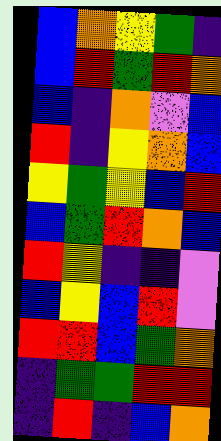[["blue", "orange", "yellow", "green", "indigo"], ["blue", "red", "green", "red", "orange"], ["blue", "indigo", "orange", "violet", "blue"], ["red", "indigo", "yellow", "orange", "blue"], ["yellow", "green", "yellow", "blue", "red"], ["blue", "green", "red", "orange", "blue"], ["red", "yellow", "indigo", "indigo", "violet"], ["blue", "yellow", "blue", "red", "violet"], ["red", "red", "blue", "green", "orange"], ["indigo", "green", "green", "red", "red"], ["indigo", "red", "indigo", "blue", "orange"]]